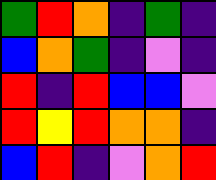[["green", "red", "orange", "indigo", "green", "indigo"], ["blue", "orange", "green", "indigo", "violet", "indigo"], ["red", "indigo", "red", "blue", "blue", "violet"], ["red", "yellow", "red", "orange", "orange", "indigo"], ["blue", "red", "indigo", "violet", "orange", "red"]]